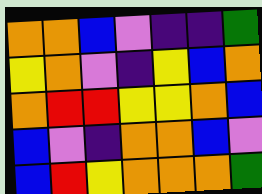[["orange", "orange", "blue", "violet", "indigo", "indigo", "green"], ["yellow", "orange", "violet", "indigo", "yellow", "blue", "orange"], ["orange", "red", "red", "yellow", "yellow", "orange", "blue"], ["blue", "violet", "indigo", "orange", "orange", "blue", "violet"], ["blue", "red", "yellow", "orange", "orange", "orange", "green"]]